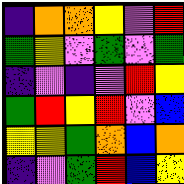[["indigo", "orange", "orange", "yellow", "violet", "red"], ["green", "yellow", "violet", "green", "violet", "green"], ["indigo", "violet", "indigo", "violet", "red", "yellow"], ["green", "red", "yellow", "red", "violet", "blue"], ["yellow", "yellow", "green", "orange", "blue", "orange"], ["indigo", "violet", "green", "red", "blue", "yellow"]]